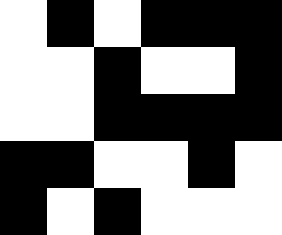[["white", "black", "white", "black", "black", "black"], ["white", "white", "black", "white", "white", "black"], ["white", "white", "black", "black", "black", "black"], ["black", "black", "white", "white", "black", "white"], ["black", "white", "black", "white", "white", "white"]]